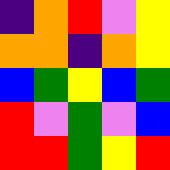[["indigo", "orange", "red", "violet", "yellow"], ["orange", "orange", "indigo", "orange", "yellow"], ["blue", "green", "yellow", "blue", "green"], ["red", "violet", "green", "violet", "blue"], ["red", "red", "green", "yellow", "red"]]